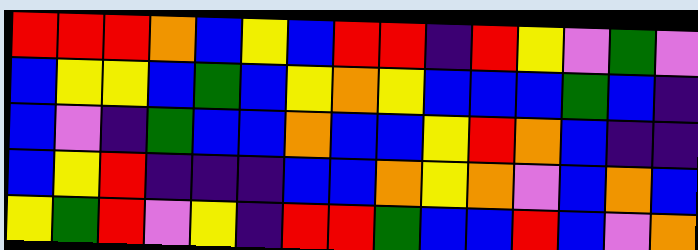[["red", "red", "red", "orange", "blue", "yellow", "blue", "red", "red", "indigo", "red", "yellow", "violet", "green", "violet"], ["blue", "yellow", "yellow", "blue", "green", "blue", "yellow", "orange", "yellow", "blue", "blue", "blue", "green", "blue", "indigo"], ["blue", "violet", "indigo", "green", "blue", "blue", "orange", "blue", "blue", "yellow", "red", "orange", "blue", "indigo", "indigo"], ["blue", "yellow", "red", "indigo", "indigo", "indigo", "blue", "blue", "orange", "yellow", "orange", "violet", "blue", "orange", "blue"], ["yellow", "green", "red", "violet", "yellow", "indigo", "red", "red", "green", "blue", "blue", "red", "blue", "violet", "orange"]]